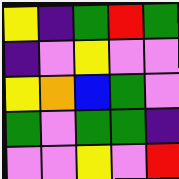[["yellow", "indigo", "green", "red", "green"], ["indigo", "violet", "yellow", "violet", "violet"], ["yellow", "orange", "blue", "green", "violet"], ["green", "violet", "green", "green", "indigo"], ["violet", "violet", "yellow", "violet", "red"]]